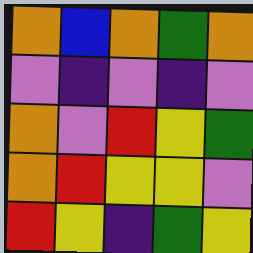[["orange", "blue", "orange", "green", "orange"], ["violet", "indigo", "violet", "indigo", "violet"], ["orange", "violet", "red", "yellow", "green"], ["orange", "red", "yellow", "yellow", "violet"], ["red", "yellow", "indigo", "green", "yellow"]]